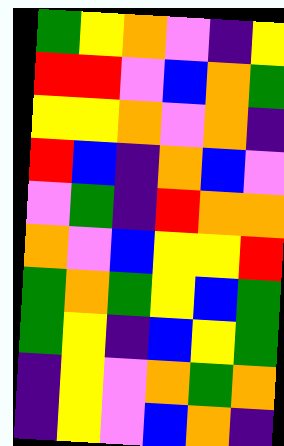[["green", "yellow", "orange", "violet", "indigo", "yellow"], ["red", "red", "violet", "blue", "orange", "green"], ["yellow", "yellow", "orange", "violet", "orange", "indigo"], ["red", "blue", "indigo", "orange", "blue", "violet"], ["violet", "green", "indigo", "red", "orange", "orange"], ["orange", "violet", "blue", "yellow", "yellow", "red"], ["green", "orange", "green", "yellow", "blue", "green"], ["green", "yellow", "indigo", "blue", "yellow", "green"], ["indigo", "yellow", "violet", "orange", "green", "orange"], ["indigo", "yellow", "violet", "blue", "orange", "indigo"]]